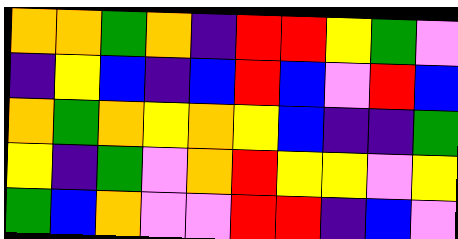[["orange", "orange", "green", "orange", "indigo", "red", "red", "yellow", "green", "violet"], ["indigo", "yellow", "blue", "indigo", "blue", "red", "blue", "violet", "red", "blue"], ["orange", "green", "orange", "yellow", "orange", "yellow", "blue", "indigo", "indigo", "green"], ["yellow", "indigo", "green", "violet", "orange", "red", "yellow", "yellow", "violet", "yellow"], ["green", "blue", "orange", "violet", "violet", "red", "red", "indigo", "blue", "violet"]]